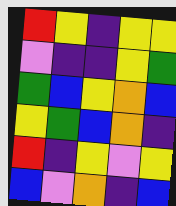[["red", "yellow", "indigo", "yellow", "yellow"], ["violet", "indigo", "indigo", "yellow", "green"], ["green", "blue", "yellow", "orange", "blue"], ["yellow", "green", "blue", "orange", "indigo"], ["red", "indigo", "yellow", "violet", "yellow"], ["blue", "violet", "orange", "indigo", "blue"]]